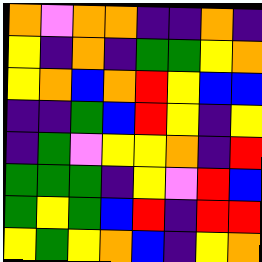[["orange", "violet", "orange", "orange", "indigo", "indigo", "orange", "indigo"], ["yellow", "indigo", "orange", "indigo", "green", "green", "yellow", "orange"], ["yellow", "orange", "blue", "orange", "red", "yellow", "blue", "blue"], ["indigo", "indigo", "green", "blue", "red", "yellow", "indigo", "yellow"], ["indigo", "green", "violet", "yellow", "yellow", "orange", "indigo", "red"], ["green", "green", "green", "indigo", "yellow", "violet", "red", "blue"], ["green", "yellow", "green", "blue", "red", "indigo", "red", "red"], ["yellow", "green", "yellow", "orange", "blue", "indigo", "yellow", "orange"]]